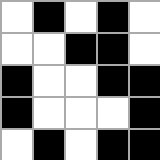[["white", "black", "white", "black", "white"], ["white", "white", "black", "black", "white"], ["black", "white", "white", "black", "black"], ["black", "white", "white", "white", "black"], ["white", "black", "white", "black", "black"]]